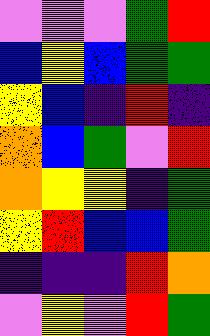[["violet", "violet", "violet", "green", "red"], ["blue", "yellow", "blue", "green", "green"], ["yellow", "blue", "indigo", "red", "indigo"], ["orange", "blue", "green", "violet", "red"], ["orange", "yellow", "yellow", "indigo", "green"], ["yellow", "red", "blue", "blue", "green"], ["indigo", "indigo", "indigo", "red", "orange"], ["violet", "yellow", "violet", "red", "green"]]